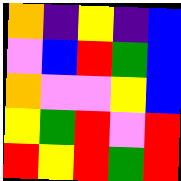[["orange", "indigo", "yellow", "indigo", "blue"], ["violet", "blue", "red", "green", "blue"], ["orange", "violet", "violet", "yellow", "blue"], ["yellow", "green", "red", "violet", "red"], ["red", "yellow", "red", "green", "red"]]